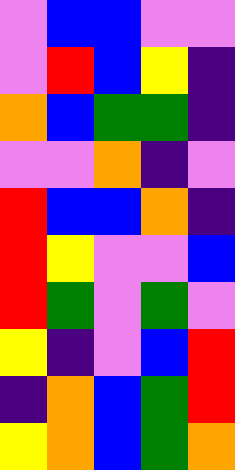[["violet", "blue", "blue", "violet", "violet"], ["violet", "red", "blue", "yellow", "indigo"], ["orange", "blue", "green", "green", "indigo"], ["violet", "violet", "orange", "indigo", "violet"], ["red", "blue", "blue", "orange", "indigo"], ["red", "yellow", "violet", "violet", "blue"], ["red", "green", "violet", "green", "violet"], ["yellow", "indigo", "violet", "blue", "red"], ["indigo", "orange", "blue", "green", "red"], ["yellow", "orange", "blue", "green", "orange"]]